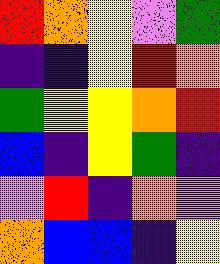[["red", "orange", "yellow", "violet", "green"], ["indigo", "indigo", "yellow", "red", "orange"], ["green", "yellow", "yellow", "orange", "red"], ["blue", "indigo", "yellow", "green", "indigo"], ["violet", "red", "indigo", "orange", "violet"], ["orange", "blue", "blue", "indigo", "yellow"]]